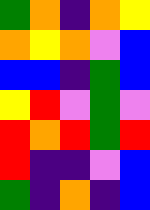[["green", "orange", "indigo", "orange", "yellow"], ["orange", "yellow", "orange", "violet", "blue"], ["blue", "blue", "indigo", "green", "blue"], ["yellow", "red", "violet", "green", "violet"], ["red", "orange", "red", "green", "red"], ["red", "indigo", "indigo", "violet", "blue"], ["green", "indigo", "orange", "indigo", "blue"]]